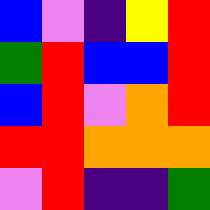[["blue", "violet", "indigo", "yellow", "red"], ["green", "red", "blue", "blue", "red"], ["blue", "red", "violet", "orange", "red"], ["red", "red", "orange", "orange", "orange"], ["violet", "red", "indigo", "indigo", "green"]]